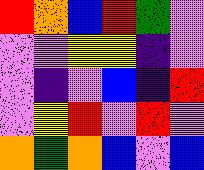[["red", "orange", "blue", "red", "green", "violet"], ["violet", "violet", "yellow", "yellow", "indigo", "violet"], ["violet", "indigo", "violet", "blue", "indigo", "red"], ["violet", "yellow", "red", "violet", "red", "violet"], ["orange", "green", "orange", "blue", "violet", "blue"]]